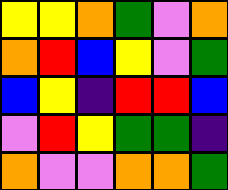[["yellow", "yellow", "orange", "green", "violet", "orange"], ["orange", "red", "blue", "yellow", "violet", "green"], ["blue", "yellow", "indigo", "red", "red", "blue"], ["violet", "red", "yellow", "green", "green", "indigo"], ["orange", "violet", "violet", "orange", "orange", "green"]]